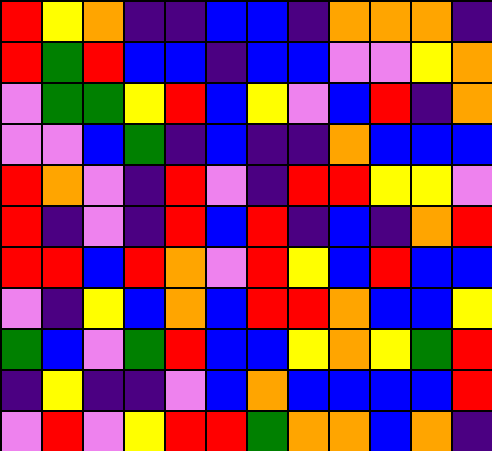[["red", "yellow", "orange", "indigo", "indigo", "blue", "blue", "indigo", "orange", "orange", "orange", "indigo"], ["red", "green", "red", "blue", "blue", "indigo", "blue", "blue", "violet", "violet", "yellow", "orange"], ["violet", "green", "green", "yellow", "red", "blue", "yellow", "violet", "blue", "red", "indigo", "orange"], ["violet", "violet", "blue", "green", "indigo", "blue", "indigo", "indigo", "orange", "blue", "blue", "blue"], ["red", "orange", "violet", "indigo", "red", "violet", "indigo", "red", "red", "yellow", "yellow", "violet"], ["red", "indigo", "violet", "indigo", "red", "blue", "red", "indigo", "blue", "indigo", "orange", "red"], ["red", "red", "blue", "red", "orange", "violet", "red", "yellow", "blue", "red", "blue", "blue"], ["violet", "indigo", "yellow", "blue", "orange", "blue", "red", "red", "orange", "blue", "blue", "yellow"], ["green", "blue", "violet", "green", "red", "blue", "blue", "yellow", "orange", "yellow", "green", "red"], ["indigo", "yellow", "indigo", "indigo", "violet", "blue", "orange", "blue", "blue", "blue", "blue", "red"], ["violet", "red", "violet", "yellow", "red", "red", "green", "orange", "orange", "blue", "orange", "indigo"]]